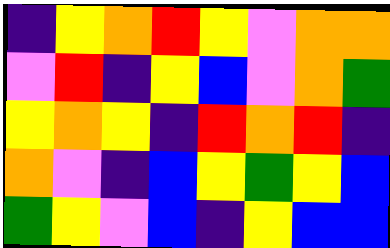[["indigo", "yellow", "orange", "red", "yellow", "violet", "orange", "orange"], ["violet", "red", "indigo", "yellow", "blue", "violet", "orange", "green"], ["yellow", "orange", "yellow", "indigo", "red", "orange", "red", "indigo"], ["orange", "violet", "indigo", "blue", "yellow", "green", "yellow", "blue"], ["green", "yellow", "violet", "blue", "indigo", "yellow", "blue", "blue"]]